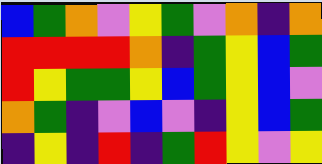[["blue", "green", "orange", "violet", "yellow", "green", "violet", "orange", "indigo", "orange"], ["red", "red", "red", "red", "orange", "indigo", "green", "yellow", "blue", "green"], ["red", "yellow", "green", "green", "yellow", "blue", "green", "yellow", "blue", "violet"], ["orange", "green", "indigo", "violet", "blue", "violet", "indigo", "yellow", "blue", "green"], ["indigo", "yellow", "indigo", "red", "indigo", "green", "red", "yellow", "violet", "yellow"]]